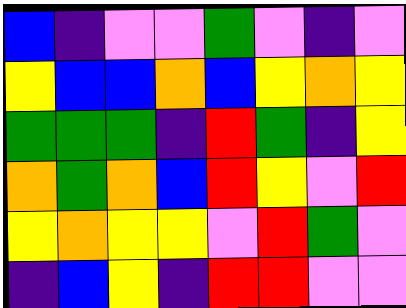[["blue", "indigo", "violet", "violet", "green", "violet", "indigo", "violet"], ["yellow", "blue", "blue", "orange", "blue", "yellow", "orange", "yellow"], ["green", "green", "green", "indigo", "red", "green", "indigo", "yellow"], ["orange", "green", "orange", "blue", "red", "yellow", "violet", "red"], ["yellow", "orange", "yellow", "yellow", "violet", "red", "green", "violet"], ["indigo", "blue", "yellow", "indigo", "red", "red", "violet", "violet"]]